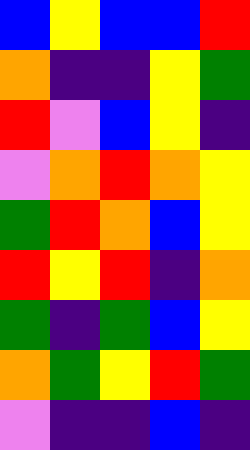[["blue", "yellow", "blue", "blue", "red"], ["orange", "indigo", "indigo", "yellow", "green"], ["red", "violet", "blue", "yellow", "indigo"], ["violet", "orange", "red", "orange", "yellow"], ["green", "red", "orange", "blue", "yellow"], ["red", "yellow", "red", "indigo", "orange"], ["green", "indigo", "green", "blue", "yellow"], ["orange", "green", "yellow", "red", "green"], ["violet", "indigo", "indigo", "blue", "indigo"]]